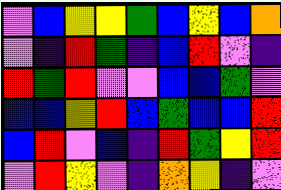[["violet", "blue", "yellow", "yellow", "green", "blue", "yellow", "blue", "orange"], ["violet", "indigo", "red", "green", "indigo", "blue", "red", "violet", "indigo"], ["red", "green", "red", "violet", "violet", "blue", "blue", "green", "violet"], ["blue", "blue", "yellow", "red", "blue", "green", "blue", "blue", "red"], ["blue", "red", "violet", "blue", "indigo", "red", "green", "yellow", "red"], ["violet", "red", "yellow", "violet", "indigo", "orange", "yellow", "indigo", "violet"]]